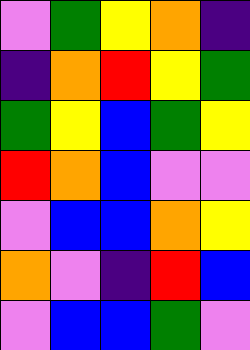[["violet", "green", "yellow", "orange", "indigo"], ["indigo", "orange", "red", "yellow", "green"], ["green", "yellow", "blue", "green", "yellow"], ["red", "orange", "blue", "violet", "violet"], ["violet", "blue", "blue", "orange", "yellow"], ["orange", "violet", "indigo", "red", "blue"], ["violet", "blue", "blue", "green", "violet"]]